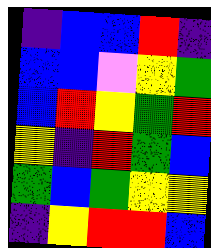[["indigo", "blue", "blue", "red", "indigo"], ["blue", "blue", "violet", "yellow", "green"], ["blue", "red", "yellow", "green", "red"], ["yellow", "indigo", "red", "green", "blue"], ["green", "blue", "green", "yellow", "yellow"], ["indigo", "yellow", "red", "red", "blue"]]